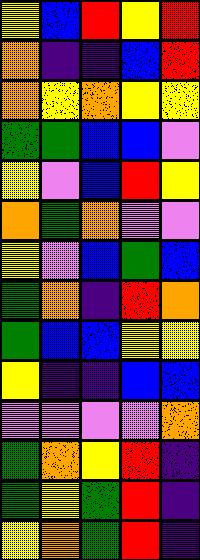[["yellow", "blue", "red", "yellow", "red"], ["orange", "indigo", "indigo", "blue", "red"], ["orange", "yellow", "orange", "yellow", "yellow"], ["green", "green", "blue", "blue", "violet"], ["yellow", "violet", "blue", "red", "yellow"], ["orange", "green", "orange", "violet", "violet"], ["yellow", "violet", "blue", "green", "blue"], ["green", "orange", "indigo", "red", "orange"], ["green", "blue", "blue", "yellow", "yellow"], ["yellow", "indigo", "indigo", "blue", "blue"], ["violet", "violet", "violet", "violet", "orange"], ["green", "orange", "yellow", "red", "indigo"], ["green", "yellow", "green", "red", "indigo"], ["yellow", "orange", "green", "red", "indigo"]]